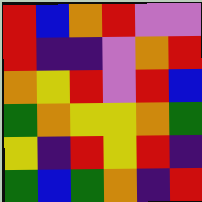[["red", "blue", "orange", "red", "violet", "violet"], ["red", "indigo", "indigo", "violet", "orange", "red"], ["orange", "yellow", "red", "violet", "red", "blue"], ["green", "orange", "yellow", "yellow", "orange", "green"], ["yellow", "indigo", "red", "yellow", "red", "indigo"], ["green", "blue", "green", "orange", "indigo", "red"]]